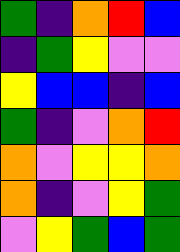[["green", "indigo", "orange", "red", "blue"], ["indigo", "green", "yellow", "violet", "violet"], ["yellow", "blue", "blue", "indigo", "blue"], ["green", "indigo", "violet", "orange", "red"], ["orange", "violet", "yellow", "yellow", "orange"], ["orange", "indigo", "violet", "yellow", "green"], ["violet", "yellow", "green", "blue", "green"]]